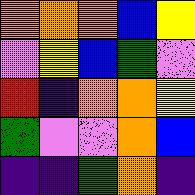[["orange", "orange", "orange", "blue", "yellow"], ["violet", "yellow", "blue", "green", "violet"], ["red", "indigo", "orange", "orange", "yellow"], ["green", "violet", "violet", "orange", "blue"], ["indigo", "indigo", "green", "orange", "indigo"]]